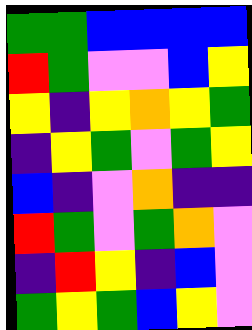[["green", "green", "blue", "blue", "blue", "blue"], ["red", "green", "violet", "violet", "blue", "yellow"], ["yellow", "indigo", "yellow", "orange", "yellow", "green"], ["indigo", "yellow", "green", "violet", "green", "yellow"], ["blue", "indigo", "violet", "orange", "indigo", "indigo"], ["red", "green", "violet", "green", "orange", "violet"], ["indigo", "red", "yellow", "indigo", "blue", "violet"], ["green", "yellow", "green", "blue", "yellow", "violet"]]